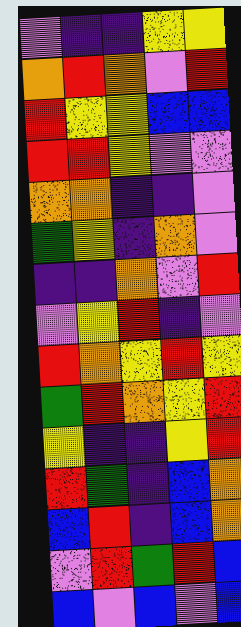[["violet", "indigo", "indigo", "yellow", "yellow"], ["orange", "red", "orange", "violet", "red"], ["red", "yellow", "yellow", "blue", "blue"], ["red", "red", "yellow", "violet", "violet"], ["orange", "orange", "indigo", "indigo", "violet"], ["green", "yellow", "indigo", "orange", "violet"], ["indigo", "indigo", "orange", "violet", "red"], ["violet", "yellow", "red", "indigo", "violet"], ["red", "orange", "yellow", "red", "yellow"], ["green", "red", "orange", "yellow", "red"], ["yellow", "indigo", "indigo", "yellow", "red"], ["red", "green", "indigo", "blue", "orange"], ["blue", "red", "indigo", "blue", "orange"], ["violet", "red", "green", "red", "blue"], ["blue", "violet", "blue", "violet", "blue"]]